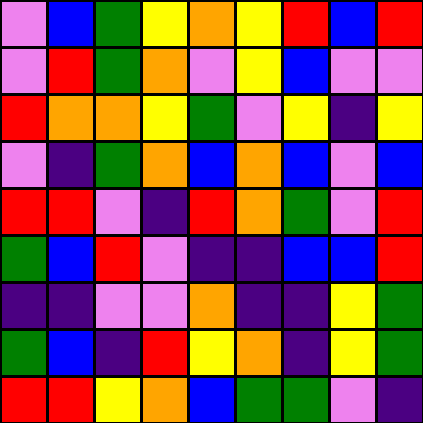[["violet", "blue", "green", "yellow", "orange", "yellow", "red", "blue", "red"], ["violet", "red", "green", "orange", "violet", "yellow", "blue", "violet", "violet"], ["red", "orange", "orange", "yellow", "green", "violet", "yellow", "indigo", "yellow"], ["violet", "indigo", "green", "orange", "blue", "orange", "blue", "violet", "blue"], ["red", "red", "violet", "indigo", "red", "orange", "green", "violet", "red"], ["green", "blue", "red", "violet", "indigo", "indigo", "blue", "blue", "red"], ["indigo", "indigo", "violet", "violet", "orange", "indigo", "indigo", "yellow", "green"], ["green", "blue", "indigo", "red", "yellow", "orange", "indigo", "yellow", "green"], ["red", "red", "yellow", "orange", "blue", "green", "green", "violet", "indigo"]]